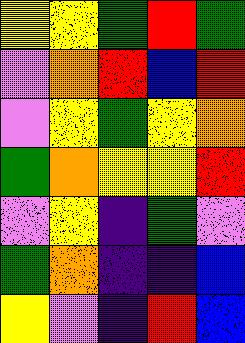[["yellow", "yellow", "green", "red", "green"], ["violet", "orange", "red", "blue", "red"], ["violet", "yellow", "green", "yellow", "orange"], ["green", "orange", "yellow", "yellow", "red"], ["violet", "yellow", "indigo", "green", "violet"], ["green", "orange", "indigo", "indigo", "blue"], ["yellow", "violet", "indigo", "red", "blue"]]